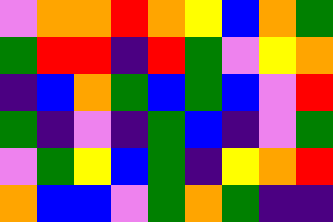[["violet", "orange", "orange", "red", "orange", "yellow", "blue", "orange", "green"], ["green", "red", "red", "indigo", "red", "green", "violet", "yellow", "orange"], ["indigo", "blue", "orange", "green", "blue", "green", "blue", "violet", "red"], ["green", "indigo", "violet", "indigo", "green", "blue", "indigo", "violet", "green"], ["violet", "green", "yellow", "blue", "green", "indigo", "yellow", "orange", "red"], ["orange", "blue", "blue", "violet", "green", "orange", "green", "indigo", "indigo"]]